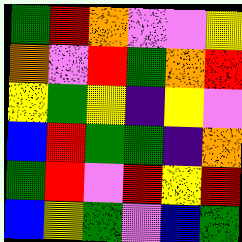[["green", "red", "orange", "violet", "violet", "yellow"], ["orange", "violet", "red", "green", "orange", "red"], ["yellow", "green", "yellow", "indigo", "yellow", "violet"], ["blue", "red", "green", "green", "indigo", "orange"], ["green", "red", "violet", "red", "yellow", "red"], ["blue", "yellow", "green", "violet", "blue", "green"]]